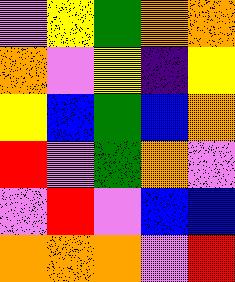[["violet", "yellow", "green", "orange", "orange"], ["orange", "violet", "yellow", "indigo", "yellow"], ["yellow", "blue", "green", "blue", "orange"], ["red", "violet", "green", "orange", "violet"], ["violet", "red", "violet", "blue", "blue"], ["orange", "orange", "orange", "violet", "red"]]